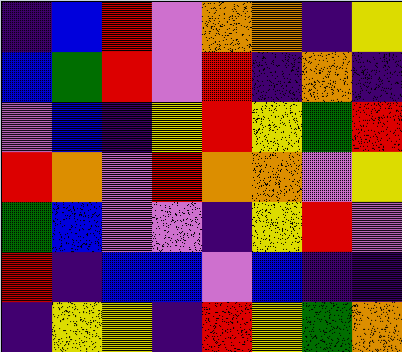[["indigo", "blue", "red", "violet", "orange", "orange", "indigo", "yellow"], ["blue", "green", "red", "violet", "red", "indigo", "orange", "indigo"], ["violet", "blue", "indigo", "yellow", "red", "yellow", "green", "red"], ["red", "orange", "violet", "red", "orange", "orange", "violet", "yellow"], ["green", "blue", "violet", "violet", "indigo", "yellow", "red", "violet"], ["red", "indigo", "blue", "blue", "violet", "blue", "indigo", "indigo"], ["indigo", "yellow", "yellow", "indigo", "red", "yellow", "green", "orange"]]